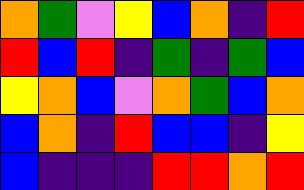[["orange", "green", "violet", "yellow", "blue", "orange", "indigo", "red"], ["red", "blue", "red", "indigo", "green", "indigo", "green", "blue"], ["yellow", "orange", "blue", "violet", "orange", "green", "blue", "orange"], ["blue", "orange", "indigo", "red", "blue", "blue", "indigo", "yellow"], ["blue", "indigo", "indigo", "indigo", "red", "red", "orange", "red"]]